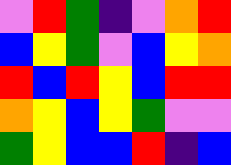[["violet", "red", "green", "indigo", "violet", "orange", "red"], ["blue", "yellow", "green", "violet", "blue", "yellow", "orange"], ["red", "blue", "red", "yellow", "blue", "red", "red"], ["orange", "yellow", "blue", "yellow", "green", "violet", "violet"], ["green", "yellow", "blue", "blue", "red", "indigo", "blue"]]